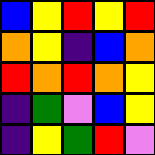[["blue", "yellow", "red", "yellow", "red"], ["orange", "yellow", "indigo", "blue", "orange"], ["red", "orange", "red", "orange", "yellow"], ["indigo", "green", "violet", "blue", "yellow"], ["indigo", "yellow", "green", "red", "violet"]]